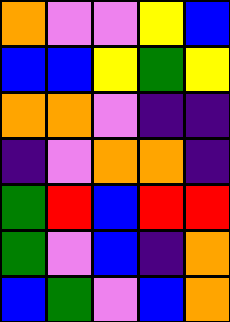[["orange", "violet", "violet", "yellow", "blue"], ["blue", "blue", "yellow", "green", "yellow"], ["orange", "orange", "violet", "indigo", "indigo"], ["indigo", "violet", "orange", "orange", "indigo"], ["green", "red", "blue", "red", "red"], ["green", "violet", "blue", "indigo", "orange"], ["blue", "green", "violet", "blue", "orange"]]